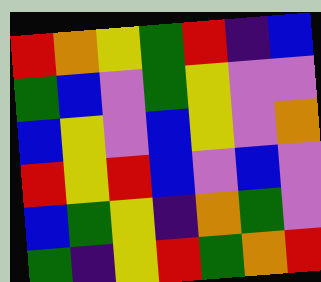[["red", "orange", "yellow", "green", "red", "indigo", "blue"], ["green", "blue", "violet", "green", "yellow", "violet", "violet"], ["blue", "yellow", "violet", "blue", "yellow", "violet", "orange"], ["red", "yellow", "red", "blue", "violet", "blue", "violet"], ["blue", "green", "yellow", "indigo", "orange", "green", "violet"], ["green", "indigo", "yellow", "red", "green", "orange", "red"]]